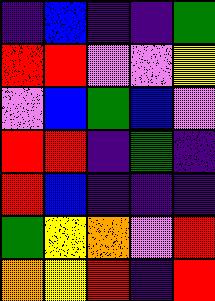[["indigo", "blue", "indigo", "indigo", "green"], ["red", "red", "violet", "violet", "yellow"], ["violet", "blue", "green", "blue", "violet"], ["red", "red", "indigo", "green", "indigo"], ["red", "blue", "indigo", "indigo", "indigo"], ["green", "yellow", "orange", "violet", "red"], ["orange", "yellow", "red", "indigo", "red"]]